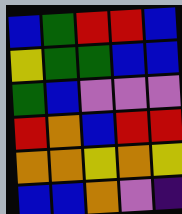[["blue", "green", "red", "red", "blue"], ["yellow", "green", "green", "blue", "blue"], ["green", "blue", "violet", "violet", "violet"], ["red", "orange", "blue", "red", "red"], ["orange", "orange", "yellow", "orange", "yellow"], ["blue", "blue", "orange", "violet", "indigo"]]